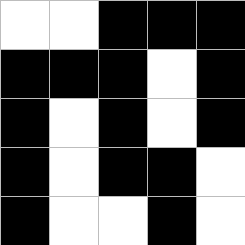[["white", "white", "black", "black", "black"], ["black", "black", "black", "white", "black"], ["black", "white", "black", "white", "black"], ["black", "white", "black", "black", "white"], ["black", "white", "white", "black", "white"]]